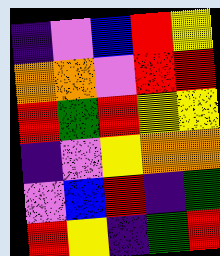[["indigo", "violet", "blue", "red", "yellow"], ["orange", "orange", "violet", "red", "red"], ["red", "green", "red", "yellow", "yellow"], ["indigo", "violet", "yellow", "orange", "orange"], ["violet", "blue", "red", "indigo", "green"], ["red", "yellow", "indigo", "green", "red"]]